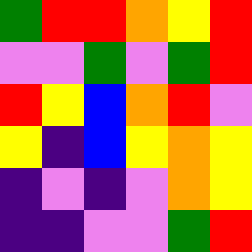[["green", "red", "red", "orange", "yellow", "red"], ["violet", "violet", "green", "violet", "green", "red"], ["red", "yellow", "blue", "orange", "red", "violet"], ["yellow", "indigo", "blue", "yellow", "orange", "yellow"], ["indigo", "violet", "indigo", "violet", "orange", "yellow"], ["indigo", "indigo", "violet", "violet", "green", "red"]]